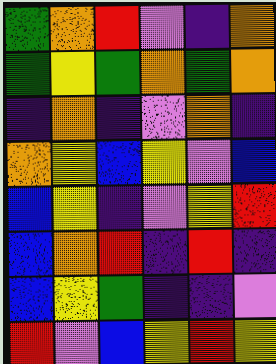[["green", "orange", "red", "violet", "indigo", "orange"], ["green", "yellow", "green", "orange", "green", "orange"], ["indigo", "orange", "indigo", "violet", "orange", "indigo"], ["orange", "yellow", "blue", "yellow", "violet", "blue"], ["blue", "yellow", "indigo", "violet", "yellow", "red"], ["blue", "orange", "red", "indigo", "red", "indigo"], ["blue", "yellow", "green", "indigo", "indigo", "violet"], ["red", "violet", "blue", "yellow", "red", "yellow"]]